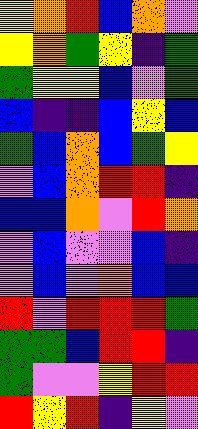[["yellow", "orange", "red", "blue", "orange", "violet"], ["yellow", "orange", "green", "yellow", "indigo", "green"], ["green", "yellow", "yellow", "blue", "violet", "green"], ["blue", "indigo", "indigo", "blue", "yellow", "blue"], ["green", "blue", "orange", "blue", "green", "yellow"], ["violet", "blue", "orange", "red", "red", "indigo"], ["blue", "blue", "orange", "violet", "red", "orange"], ["violet", "blue", "violet", "violet", "blue", "indigo"], ["violet", "blue", "violet", "orange", "blue", "blue"], ["red", "violet", "red", "red", "red", "green"], ["green", "green", "blue", "red", "red", "indigo"], ["green", "violet", "violet", "yellow", "red", "red"], ["red", "yellow", "red", "indigo", "yellow", "violet"]]